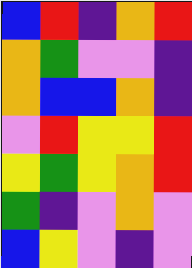[["blue", "red", "indigo", "orange", "red"], ["orange", "green", "violet", "violet", "indigo"], ["orange", "blue", "blue", "orange", "indigo"], ["violet", "red", "yellow", "yellow", "red"], ["yellow", "green", "yellow", "orange", "red"], ["green", "indigo", "violet", "orange", "violet"], ["blue", "yellow", "violet", "indigo", "violet"]]